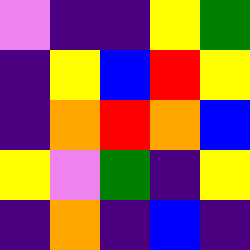[["violet", "indigo", "indigo", "yellow", "green"], ["indigo", "yellow", "blue", "red", "yellow"], ["indigo", "orange", "red", "orange", "blue"], ["yellow", "violet", "green", "indigo", "yellow"], ["indigo", "orange", "indigo", "blue", "indigo"]]